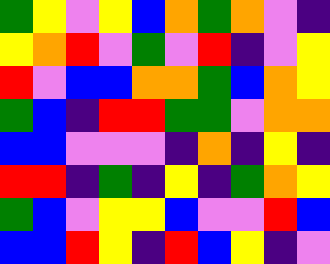[["green", "yellow", "violet", "yellow", "blue", "orange", "green", "orange", "violet", "indigo"], ["yellow", "orange", "red", "violet", "green", "violet", "red", "indigo", "violet", "yellow"], ["red", "violet", "blue", "blue", "orange", "orange", "green", "blue", "orange", "yellow"], ["green", "blue", "indigo", "red", "red", "green", "green", "violet", "orange", "orange"], ["blue", "blue", "violet", "violet", "violet", "indigo", "orange", "indigo", "yellow", "indigo"], ["red", "red", "indigo", "green", "indigo", "yellow", "indigo", "green", "orange", "yellow"], ["green", "blue", "violet", "yellow", "yellow", "blue", "violet", "violet", "red", "blue"], ["blue", "blue", "red", "yellow", "indigo", "red", "blue", "yellow", "indigo", "violet"]]